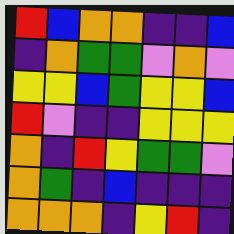[["red", "blue", "orange", "orange", "indigo", "indigo", "blue"], ["indigo", "orange", "green", "green", "violet", "orange", "violet"], ["yellow", "yellow", "blue", "green", "yellow", "yellow", "blue"], ["red", "violet", "indigo", "indigo", "yellow", "yellow", "yellow"], ["orange", "indigo", "red", "yellow", "green", "green", "violet"], ["orange", "green", "indigo", "blue", "indigo", "indigo", "indigo"], ["orange", "orange", "orange", "indigo", "yellow", "red", "indigo"]]